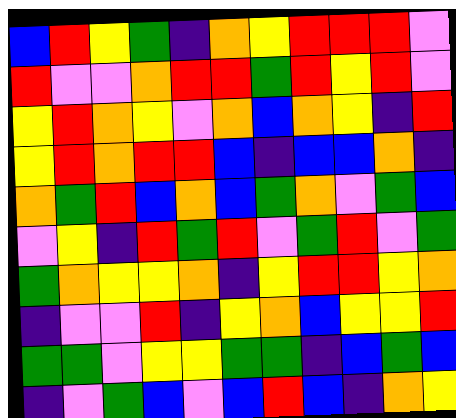[["blue", "red", "yellow", "green", "indigo", "orange", "yellow", "red", "red", "red", "violet"], ["red", "violet", "violet", "orange", "red", "red", "green", "red", "yellow", "red", "violet"], ["yellow", "red", "orange", "yellow", "violet", "orange", "blue", "orange", "yellow", "indigo", "red"], ["yellow", "red", "orange", "red", "red", "blue", "indigo", "blue", "blue", "orange", "indigo"], ["orange", "green", "red", "blue", "orange", "blue", "green", "orange", "violet", "green", "blue"], ["violet", "yellow", "indigo", "red", "green", "red", "violet", "green", "red", "violet", "green"], ["green", "orange", "yellow", "yellow", "orange", "indigo", "yellow", "red", "red", "yellow", "orange"], ["indigo", "violet", "violet", "red", "indigo", "yellow", "orange", "blue", "yellow", "yellow", "red"], ["green", "green", "violet", "yellow", "yellow", "green", "green", "indigo", "blue", "green", "blue"], ["indigo", "violet", "green", "blue", "violet", "blue", "red", "blue", "indigo", "orange", "yellow"]]